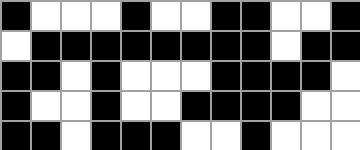[["black", "white", "white", "white", "black", "white", "white", "black", "black", "white", "white", "black"], ["white", "black", "black", "black", "black", "black", "black", "black", "black", "white", "black", "black"], ["black", "black", "white", "black", "white", "white", "white", "black", "black", "black", "black", "white"], ["black", "white", "white", "black", "white", "white", "black", "black", "black", "black", "white", "white"], ["black", "black", "white", "black", "black", "black", "white", "white", "black", "white", "white", "white"]]